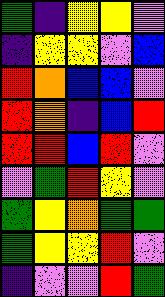[["green", "indigo", "yellow", "yellow", "violet"], ["indigo", "yellow", "yellow", "violet", "blue"], ["red", "orange", "blue", "blue", "violet"], ["red", "orange", "indigo", "blue", "red"], ["red", "red", "blue", "red", "violet"], ["violet", "green", "red", "yellow", "violet"], ["green", "yellow", "orange", "green", "green"], ["green", "yellow", "yellow", "red", "violet"], ["indigo", "violet", "violet", "red", "green"]]